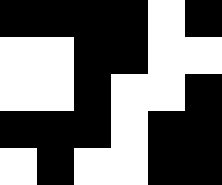[["black", "black", "black", "black", "white", "black"], ["white", "white", "black", "black", "white", "white"], ["white", "white", "black", "white", "white", "black"], ["black", "black", "black", "white", "black", "black"], ["white", "black", "white", "white", "black", "black"]]